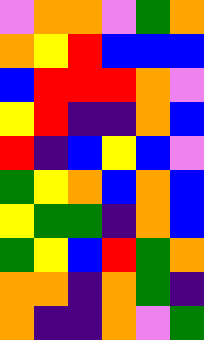[["violet", "orange", "orange", "violet", "green", "orange"], ["orange", "yellow", "red", "blue", "blue", "blue"], ["blue", "red", "red", "red", "orange", "violet"], ["yellow", "red", "indigo", "indigo", "orange", "blue"], ["red", "indigo", "blue", "yellow", "blue", "violet"], ["green", "yellow", "orange", "blue", "orange", "blue"], ["yellow", "green", "green", "indigo", "orange", "blue"], ["green", "yellow", "blue", "red", "green", "orange"], ["orange", "orange", "indigo", "orange", "green", "indigo"], ["orange", "indigo", "indigo", "orange", "violet", "green"]]